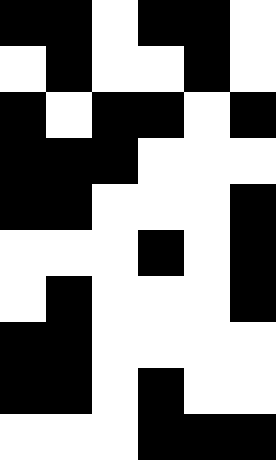[["black", "black", "white", "black", "black", "white"], ["white", "black", "white", "white", "black", "white"], ["black", "white", "black", "black", "white", "black"], ["black", "black", "black", "white", "white", "white"], ["black", "black", "white", "white", "white", "black"], ["white", "white", "white", "black", "white", "black"], ["white", "black", "white", "white", "white", "black"], ["black", "black", "white", "white", "white", "white"], ["black", "black", "white", "black", "white", "white"], ["white", "white", "white", "black", "black", "black"]]